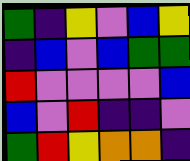[["green", "indigo", "yellow", "violet", "blue", "yellow"], ["indigo", "blue", "violet", "blue", "green", "green"], ["red", "violet", "violet", "violet", "violet", "blue"], ["blue", "violet", "red", "indigo", "indigo", "violet"], ["green", "red", "yellow", "orange", "orange", "indigo"]]